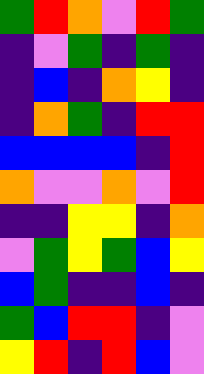[["green", "red", "orange", "violet", "red", "green"], ["indigo", "violet", "green", "indigo", "green", "indigo"], ["indigo", "blue", "indigo", "orange", "yellow", "indigo"], ["indigo", "orange", "green", "indigo", "red", "red"], ["blue", "blue", "blue", "blue", "indigo", "red"], ["orange", "violet", "violet", "orange", "violet", "red"], ["indigo", "indigo", "yellow", "yellow", "indigo", "orange"], ["violet", "green", "yellow", "green", "blue", "yellow"], ["blue", "green", "indigo", "indigo", "blue", "indigo"], ["green", "blue", "red", "red", "indigo", "violet"], ["yellow", "red", "indigo", "red", "blue", "violet"]]